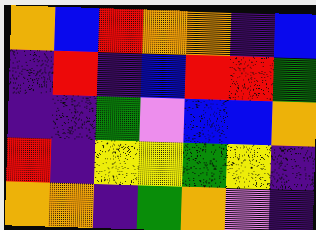[["orange", "blue", "red", "orange", "orange", "indigo", "blue"], ["indigo", "red", "indigo", "blue", "red", "red", "green"], ["indigo", "indigo", "green", "violet", "blue", "blue", "orange"], ["red", "indigo", "yellow", "yellow", "green", "yellow", "indigo"], ["orange", "orange", "indigo", "green", "orange", "violet", "indigo"]]